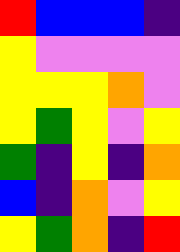[["red", "blue", "blue", "blue", "indigo"], ["yellow", "violet", "violet", "violet", "violet"], ["yellow", "yellow", "yellow", "orange", "violet"], ["yellow", "green", "yellow", "violet", "yellow"], ["green", "indigo", "yellow", "indigo", "orange"], ["blue", "indigo", "orange", "violet", "yellow"], ["yellow", "green", "orange", "indigo", "red"]]